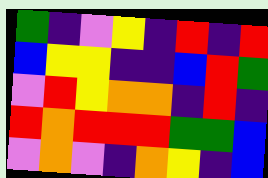[["green", "indigo", "violet", "yellow", "indigo", "red", "indigo", "red"], ["blue", "yellow", "yellow", "indigo", "indigo", "blue", "red", "green"], ["violet", "red", "yellow", "orange", "orange", "indigo", "red", "indigo"], ["red", "orange", "red", "red", "red", "green", "green", "blue"], ["violet", "orange", "violet", "indigo", "orange", "yellow", "indigo", "blue"]]